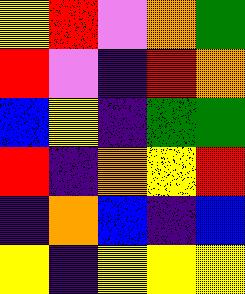[["yellow", "red", "violet", "orange", "green"], ["red", "violet", "indigo", "red", "orange"], ["blue", "yellow", "indigo", "green", "green"], ["red", "indigo", "orange", "yellow", "red"], ["indigo", "orange", "blue", "indigo", "blue"], ["yellow", "indigo", "yellow", "yellow", "yellow"]]